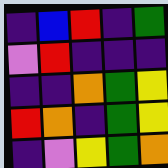[["indigo", "blue", "red", "indigo", "green"], ["violet", "red", "indigo", "indigo", "indigo"], ["indigo", "indigo", "orange", "green", "yellow"], ["red", "orange", "indigo", "green", "yellow"], ["indigo", "violet", "yellow", "green", "orange"]]